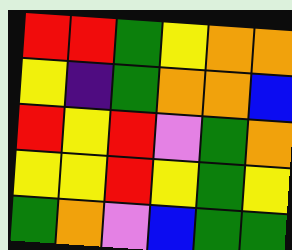[["red", "red", "green", "yellow", "orange", "orange"], ["yellow", "indigo", "green", "orange", "orange", "blue"], ["red", "yellow", "red", "violet", "green", "orange"], ["yellow", "yellow", "red", "yellow", "green", "yellow"], ["green", "orange", "violet", "blue", "green", "green"]]